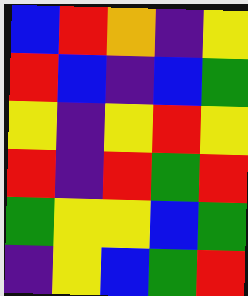[["blue", "red", "orange", "indigo", "yellow"], ["red", "blue", "indigo", "blue", "green"], ["yellow", "indigo", "yellow", "red", "yellow"], ["red", "indigo", "red", "green", "red"], ["green", "yellow", "yellow", "blue", "green"], ["indigo", "yellow", "blue", "green", "red"]]